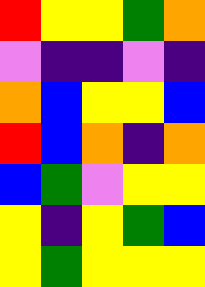[["red", "yellow", "yellow", "green", "orange"], ["violet", "indigo", "indigo", "violet", "indigo"], ["orange", "blue", "yellow", "yellow", "blue"], ["red", "blue", "orange", "indigo", "orange"], ["blue", "green", "violet", "yellow", "yellow"], ["yellow", "indigo", "yellow", "green", "blue"], ["yellow", "green", "yellow", "yellow", "yellow"]]